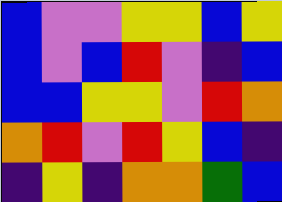[["blue", "violet", "violet", "yellow", "yellow", "blue", "yellow"], ["blue", "violet", "blue", "red", "violet", "indigo", "blue"], ["blue", "blue", "yellow", "yellow", "violet", "red", "orange"], ["orange", "red", "violet", "red", "yellow", "blue", "indigo"], ["indigo", "yellow", "indigo", "orange", "orange", "green", "blue"]]